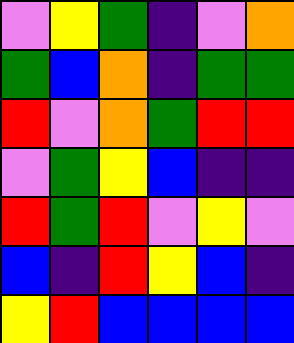[["violet", "yellow", "green", "indigo", "violet", "orange"], ["green", "blue", "orange", "indigo", "green", "green"], ["red", "violet", "orange", "green", "red", "red"], ["violet", "green", "yellow", "blue", "indigo", "indigo"], ["red", "green", "red", "violet", "yellow", "violet"], ["blue", "indigo", "red", "yellow", "blue", "indigo"], ["yellow", "red", "blue", "blue", "blue", "blue"]]